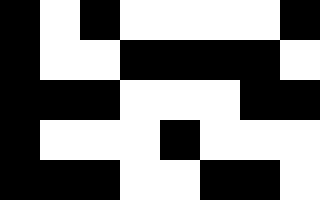[["black", "white", "black", "white", "white", "white", "white", "black"], ["black", "white", "white", "black", "black", "black", "black", "white"], ["black", "black", "black", "white", "white", "white", "black", "black"], ["black", "white", "white", "white", "black", "white", "white", "white"], ["black", "black", "black", "white", "white", "black", "black", "white"]]